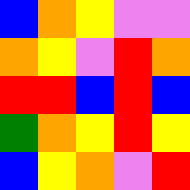[["blue", "orange", "yellow", "violet", "violet"], ["orange", "yellow", "violet", "red", "orange"], ["red", "red", "blue", "red", "blue"], ["green", "orange", "yellow", "red", "yellow"], ["blue", "yellow", "orange", "violet", "red"]]